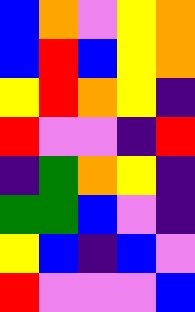[["blue", "orange", "violet", "yellow", "orange"], ["blue", "red", "blue", "yellow", "orange"], ["yellow", "red", "orange", "yellow", "indigo"], ["red", "violet", "violet", "indigo", "red"], ["indigo", "green", "orange", "yellow", "indigo"], ["green", "green", "blue", "violet", "indigo"], ["yellow", "blue", "indigo", "blue", "violet"], ["red", "violet", "violet", "violet", "blue"]]